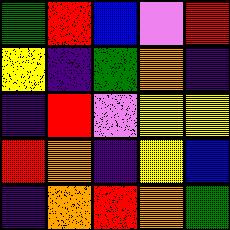[["green", "red", "blue", "violet", "red"], ["yellow", "indigo", "green", "orange", "indigo"], ["indigo", "red", "violet", "yellow", "yellow"], ["red", "orange", "indigo", "yellow", "blue"], ["indigo", "orange", "red", "orange", "green"]]